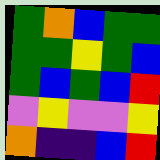[["green", "orange", "blue", "green", "green"], ["green", "green", "yellow", "green", "blue"], ["green", "blue", "green", "blue", "red"], ["violet", "yellow", "violet", "violet", "yellow"], ["orange", "indigo", "indigo", "blue", "red"]]